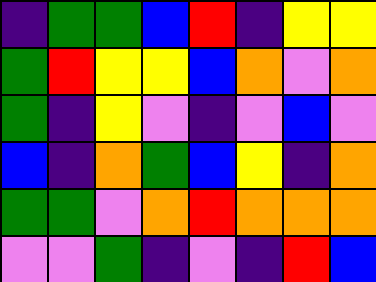[["indigo", "green", "green", "blue", "red", "indigo", "yellow", "yellow"], ["green", "red", "yellow", "yellow", "blue", "orange", "violet", "orange"], ["green", "indigo", "yellow", "violet", "indigo", "violet", "blue", "violet"], ["blue", "indigo", "orange", "green", "blue", "yellow", "indigo", "orange"], ["green", "green", "violet", "orange", "red", "orange", "orange", "orange"], ["violet", "violet", "green", "indigo", "violet", "indigo", "red", "blue"]]